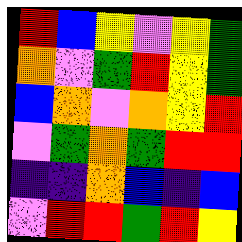[["red", "blue", "yellow", "violet", "yellow", "green"], ["orange", "violet", "green", "red", "yellow", "green"], ["blue", "orange", "violet", "orange", "yellow", "red"], ["violet", "green", "orange", "green", "red", "red"], ["indigo", "indigo", "orange", "blue", "indigo", "blue"], ["violet", "red", "red", "green", "red", "yellow"]]